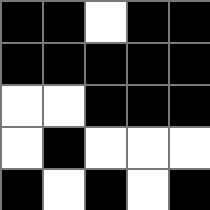[["black", "black", "white", "black", "black"], ["black", "black", "black", "black", "black"], ["white", "white", "black", "black", "black"], ["white", "black", "white", "white", "white"], ["black", "white", "black", "white", "black"]]